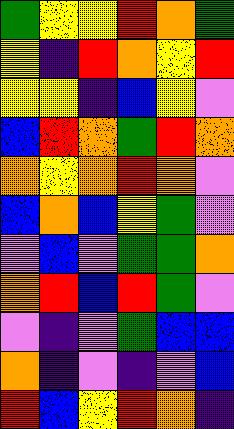[["green", "yellow", "yellow", "red", "orange", "green"], ["yellow", "indigo", "red", "orange", "yellow", "red"], ["yellow", "yellow", "indigo", "blue", "yellow", "violet"], ["blue", "red", "orange", "green", "red", "orange"], ["orange", "yellow", "orange", "red", "orange", "violet"], ["blue", "orange", "blue", "yellow", "green", "violet"], ["violet", "blue", "violet", "green", "green", "orange"], ["orange", "red", "blue", "red", "green", "violet"], ["violet", "indigo", "violet", "green", "blue", "blue"], ["orange", "indigo", "violet", "indigo", "violet", "blue"], ["red", "blue", "yellow", "red", "orange", "indigo"]]